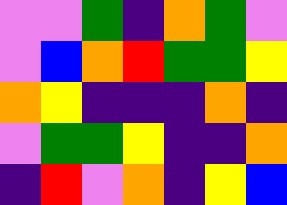[["violet", "violet", "green", "indigo", "orange", "green", "violet"], ["violet", "blue", "orange", "red", "green", "green", "yellow"], ["orange", "yellow", "indigo", "indigo", "indigo", "orange", "indigo"], ["violet", "green", "green", "yellow", "indigo", "indigo", "orange"], ["indigo", "red", "violet", "orange", "indigo", "yellow", "blue"]]